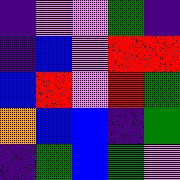[["indigo", "violet", "violet", "green", "indigo"], ["indigo", "blue", "violet", "red", "red"], ["blue", "red", "violet", "red", "green"], ["orange", "blue", "blue", "indigo", "green"], ["indigo", "green", "blue", "green", "violet"]]